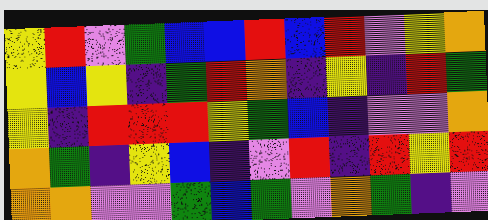[["yellow", "red", "violet", "green", "blue", "blue", "red", "blue", "red", "violet", "yellow", "orange"], ["yellow", "blue", "yellow", "indigo", "green", "red", "orange", "indigo", "yellow", "indigo", "red", "green"], ["yellow", "indigo", "red", "red", "red", "yellow", "green", "blue", "indigo", "violet", "violet", "orange"], ["orange", "green", "indigo", "yellow", "blue", "indigo", "violet", "red", "indigo", "red", "yellow", "red"], ["orange", "orange", "violet", "violet", "green", "blue", "green", "violet", "orange", "green", "indigo", "violet"]]